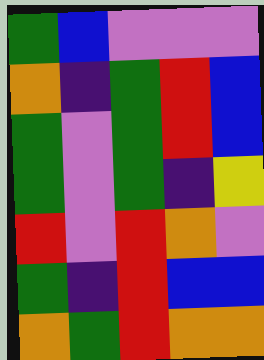[["green", "blue", "violet", "violet", "violet"], ["orange", "indigo", "green", "red", "blue"], ["green", "violet", "green", "red", "blue"], ["green", "violet", "green", "indigo", "yellow"], ["red", "violet", "red", "orange", "violet"], ["green", "indigo", "red", "blue", "blue"], ["orange", "green", "red", "orange", "orange"]]